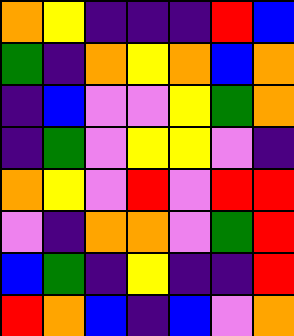[["orange", "yellow", "indigo", "indigo", "indigo", "red", "blue"], ["green", "indigo", "orange", "yellow", "orange", "blue", "orange"], ["indigo", "blue", "violet", "violet", "yellow", "green", "orange"], ["indigo", "green", "violet", "yellow", "yellow", "violet", "indigo"], ["orange", "yellow", "violet", "red", "violet", "red", "red"], ["violet", "indigo", "orange", "orange", "violet", "green", "red"], ["blue", "green", "indigo", "yellow", "indigo", "indigo", "red"], ["red", "orange", "blue", "indigo", "blue", "violet", "orange"]]